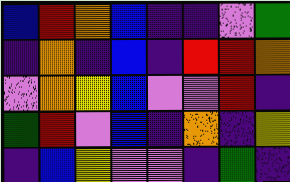[["blue", "red", "orange", "blue", "indigo", "indigo", "violet", "green"], ["indigo", "orange", "indigo", "blue", "indigo", "red", "red", "orange"], ["violet", "orange", "yellow", "blue", "violet", "violet", "red", "indigo"], ["green", "red", "violet", "blue", "indigo", "orange", "indigo", "yellow"], ["indigo", "blue", "yellow", "violet", "violet", "indigo", "green", "indigo"]]